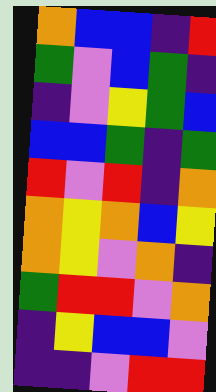[["orange", "blue", "blue", "indigo", "red"], ["green", "violet", "blue", "green", "indigo"], ["indigo", "violet", "yellow", "green", "blue"], ["blue", "blue", "green", "indigo", "green"], ["red", "violet", "red", "indigo", "orange"], ["orange", "yellow", "orange", "blue", "yellow"], ["orange", "yellow", "violet", "orange", "indigo"], ["green", "red", "red", "violet", "orange"], ["indigo", "yellow", "blue", "blue", "violet"], ["indigo", "indigo", "violet", "red", "red"]]